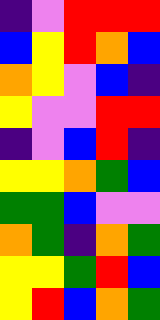[["indigo", "violet", "red", "red", "red"], ["blue", "yellow", "red", "orange", "blue"], ["orange", "yellow", "violet", "blue", "indigo"], ["yellow", "violet", "violet", "red", "red"], ["indigo", "violet", "blue", "red", "indigo"], ["yellow", "yellow", "orange", "green", "blue"], ["green", "green", "blue", "violet", "violet"], ["orange", "green", "indigo", "orange", "green"], ["yellow", "yellow", "green", "red", "blue"], ["yellow", "red", "blue", "orange", "green"]]